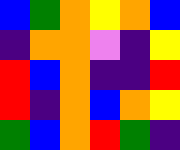[["blue", "green", "orange", "yellow", "orange", "blue"], ["indigo", "orange", "orange", "violet", "indigo", "yellow"], ["red", "blue", "orange", "indigo", "indigo", "red"], ["red", "indigo", "orange", "blue", "orange", "yellow"], ["green", "blue", "orange", "red", "green", "indigo"]]